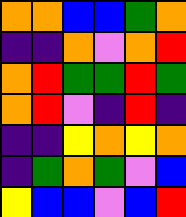[["orange", "orange", "blue", "blue", "green", "orange"], ["indigo", "indigo", "orange", "violet", "orange", "red"], ["orange", "red", "green", "green", "red", "green"], ["orange", "red", "violet", "indigo", "red", "indigo"], ["indigo", "indigo", "yellow", "orange", "yellow", "orange"], ["indigo", "green", "orange", "green", "violet", "blue"], ["yellow", "blue", "blue", "violet", "blue", "red"]]